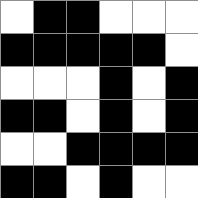[["white", "black", "black", "white", "white", "white"], ["black", "black", "black", "black", "black", "white"], ["white", "white", "white", "black", "white", "black"], ["black", "black", "white", "black", "white", "black"], ["white", "white", "black", "black", "black", "black"], ["black", "black", "white", "black", "white", "white"]]